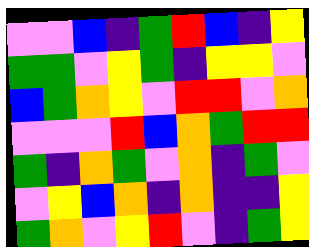[["violet", "violet", "blue", "indigo", "green", "red", "blue", "indigo", "yellow"], ["green", "green", "violet", "yellow", "green", "indigo", "yellow", "yellow", "violet"], ["blue", "green", "orange", "yellow", "violet", "red", "red", "violet", "orange"], ["violet", "violet", "violet", "red", "blue", "orange", "green", "red", "red"], ["green", "indigo", "orange", "green", "violet", "orange", "indigo", "green", "violet"], ["violet", "yellow", "blue", "orange", "indigo", "orange", "indigo", "indigo", "yellow"], ["green", "orange", "violet", "yellow", "red", "violet", "indigo", "green", "yellow"]]